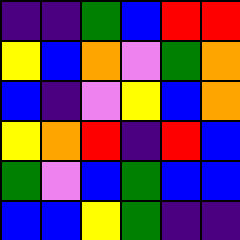[["indigo", "indigo", "green", "blue", "red", "red"], ["yellow", "blue", "orange", "violet", "green", "orange"], ["blue", "indigo", "violet", "yellow", "blue", "orange"], ["yellow", "orange", "red", "indigo", "red", "blue"], ["green", "violet", "blue", "green", "blue", "blue"], ["blue", "blue", "yellow", "green", "indigo", "indigo"]]